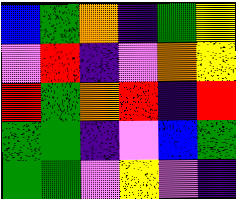[["blue", "green", "orange", "indigo", "green", "yellow"], ["violet", "red", "indigo", "violet", "orange", "yellow"], ["red", "green", "orange", "red", "indigo", "red"], ["green", "green", "indigo", "violet", "blue", "green"], ["green", "green", "violet", "yellow", "violet", "indigo"]]